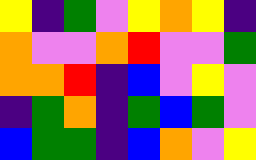[["yellow", "indigo", "green", "violet", "yellow", "orange", "yellow", "indigo"], ["orange", "violet", "violet", "orange", "red", "violet", "violet", "green"], ["orange", "orange", "red", "indigo", "blue", "violet", "yellow", "violet"], ["indigo", "green", "orange", "indigo", "green", "blue", "green", "violet"], ["blue", "green", "green", "indigo", "blue", "orange", "violet", "yellow"]]